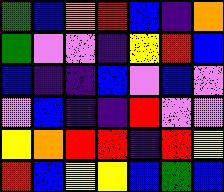[["green", "blue", "orange", "red", "blue", "indigo", "orange"], ["green", "violet", "violet", "indigo", "yellow", "red", "blue"], ["blue", "indigo", "indigo", "blue", "violet", "blue", "violet"], ["violet", "blue", "indigo", "indigo", "red", "violet", "violet"], ["yellow", "orange", "red", "red", "indigo", "red", "yellow"], ["red", "blue", "yellow", "yellow", "blue", "green", "blue"]]